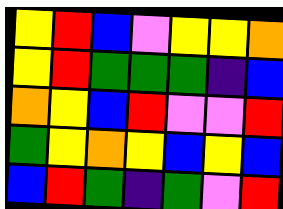[["yellow", "red", "blue", "violet", "yellow", "yellow", "orange"], ["yellow", "red", "green", "green", "green", "indigo", "blue"], ["orange", "yellow", "blue", "red", "violet", "violet", "red"], ["green", "yellow", "orange", "yellow", "blue", "yellow", "blue"], ["blue", "red", "green", "indigo", "green", "violet", "red"]]